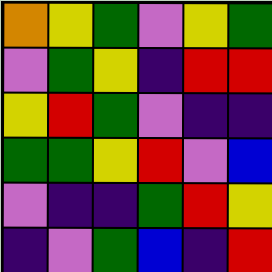[["orange", "yellow", "green", "violet", "yellow", "green"], ["violet", "green", "yellow", "indigo", "red", "red"], ["yellow", "red", "green", "violet", "indigo", "indigo"], ["green", "green", "yellow", "red", "violet", "blue"], ["violet", "indigo", "indigo", "green", "red", "yellow"], ["indigo", "violet", "green", "blue", "indigo", "red"]]